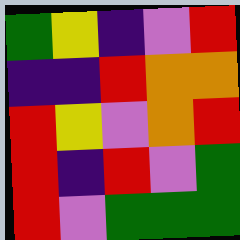[["green", "yellow", "indigo", "violet", "red"], ["indigo", "indigo", "red", "orange", "orange"], ["red", "yellow", "violet", "orange", "red"], ["red", "indigo", "red", "violet", "green"], ["red", "violet", "green", "green", "green"]]